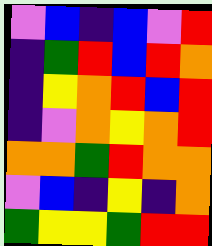[["violet", "blue", "indigo", "blue", "violet", "red"], ["indigo", "green", "red", "blue", "red", "orange"], ["indigo", "yellow", "orange", "red", "blue", "red"], ["indigo", "violet", "orange", "yellow", "orange", "red"], ["orange", "orange", "green", "red", "orange", "orange"], ["violet", "blue", "indigo", "yellow", "indigo", "orange"], ["green", "yellow", "yellow", "green", "red", "red"]]